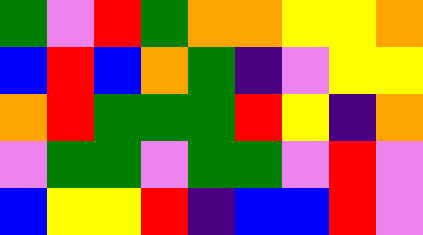[["green", "violet", "red", "green", "orange", "orange", "yellow", "yellow", "orange"], ["blue", "red", "blue", "orange", "green", "indigo", "violet", "yellow", "yellow"], ["orange", "red", "green", "green", "green", "red", "yellow", "indigo", "orange"], ["violet", "green", "green", "violet", "green", "green", "violet", "red", "violet"], ["blue", "yellow", "yellow", "red", "indigo", "blue", "blue", "red", "violet"]]